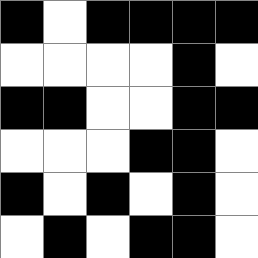[["black", "white", "black", "black", "black", "black"], ["white", "white", "white", "white", "black", "white"], ["black", "black", "white", "white", "black", "black"], ["white", "white", "white", "black", "black", "white"], ["black", "white", "black", "white", "black", "white"], ["white", "black", "white", "black", "black", "white"]]